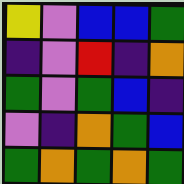[["yellow", "violet", "blue", "blue", "green"], ["indigo", "violet", "red", "indigo", "orange"], ["green", "violet", "green", "blue", "indigo"], ["violet", "indigo", "orange", "green", "blue"], ["green", "orange", "green", "orange", "green"]]